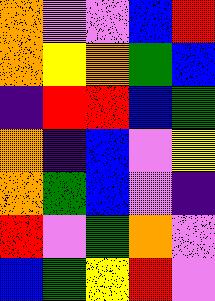[["orange", "violet", "violet", "blue", "red"], ["orange", "yellow", "orange", "green", "blue"], ["indigo", "red", "red", "blue", "green"], ["orange", "indigo", "blue", "violet", "yellow"], ["orange", "green", "blue", "violet", "indigo"], ["red", "violet", "green", "orange", "violet"], ["blue", "green", "yellow", "red", "violet"]]